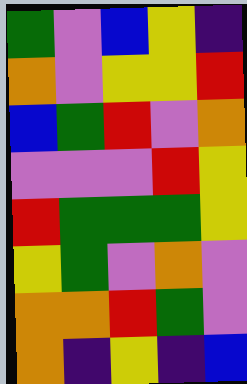[["green", "violet", "blue", "yellow", "indigo"], ["orange", "violet", "yellow", "yellow", "red"], ["blue", "green", "red", "violet", "orange"], ["violet", "violet", "violet", "red", "yellow"], ["red", "green", "green", "green", "yellow"], ["yellow", "green", "violet", "orange", "violet"], ["orange", "orange", "red", "green", "violet"], ["orange", "indigo", "yellow", "indigo", "blue"]]